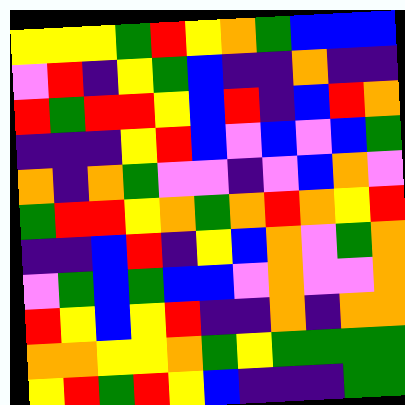[["yellow", "yellow", "yellow", "green", "red", "yellow", "orange", "green", "blue", "blue", "blue"], ["violet", "red", "indigo", "yellow", "green", "blue", "indigo", "indigo", "orange", "indigo", "indigo"], ["red", "green", "red", "red", "yellow", "blue", "red", "indigo", "blue", "red", "orange"], ["indigo", "indigo", "indigo", "yellow", "red", "blue", "violet", "blue", "violet", "blue", "green"], ["orange", "indigo", "orange", "green", "violet", "violet", "indigo", "violet", "blue", "orange", "violet"], ["green", "red", "red", "yellow", "orange", "green", "orange", "red", "orange", "yellow", "red"], ["indigo", "indigo", "blue", "red", "indigo", "yellow", "blue", "orange", "violet", "green", "orange"], ["violet", "green", "blue", "green", "blue", "blue", "violet", "orange", "violet", "violet", "orange"], ["red", "yellow", "blue", "yellow", "red", "indigo", "indigo", "orange", "indigo", "orange", "orange"], ["orange", "orange", "yellow", "yellow", "orange", "green", "yellow", "green", "green", "green", "green"], ["yellow", "red", "green", "red", "yellow", "blue", "indigo", "indigo", "indigo", "green", "green"]]